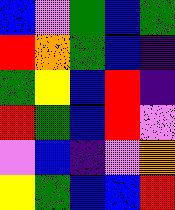[["blue", "violet", "green", "blue", "green"], ["red", "orange", "green", "blue", "indigo"], ["green", "yellow", "blue", "red", "indigo"], ["red", "green", "blue", "red", "violet"], ["violet", "blue", "indigo", "violet", "orange"], ["yellow", "green", "blue", "blue", "red"]]